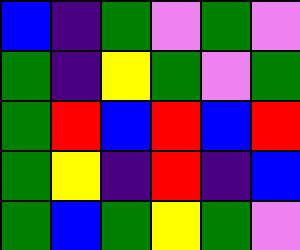[["blue", "indigo", "green", "violet", "green", "violet"], ["green", "indigo", "yellow", "green", "violet", "green"], ["green", "red", "blue", "red", "blue", "red"], ["green", "yellow", "indigo", "red", "indigo", "blue"], ["green", "blue", "green", "yellow", "green", "violet"]]